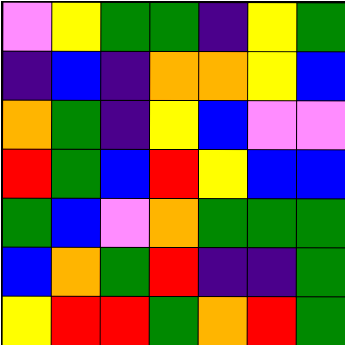[["violet", "yellow", "green", "green", "indigo", "yellow", "green"], ["indigo", "blue", "indigo", "orange", "orange", "yellow", "blue"], ["orange", "green", "indigo", "yellow", "blue", "violet", "violet"], ["red", "green", "blue", "red", "yellow", "blue", "blue"], ["green", "blue", "violet", "orange", "green", "green", "green"], ["blue", "orange", "green", "red", "indigo", "indigo", "green"], ["yellow", "red", "red", "green", "orange", "red", "green"]]